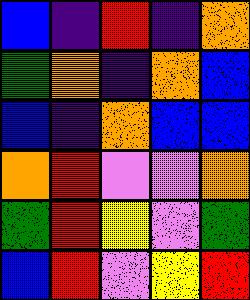[["blue", "indigo", "red", "indigo", "orange"], ["green", "orange", "indigo", "orange", "blue"], ["blue", "indigo", "orange", "blue", "blue"], ["orange", "red", "violet", "violet", "orange"], ["green", "red", "yellow", "violet", "green"], ["blue", "red", "violet", "yellow", "red"]]